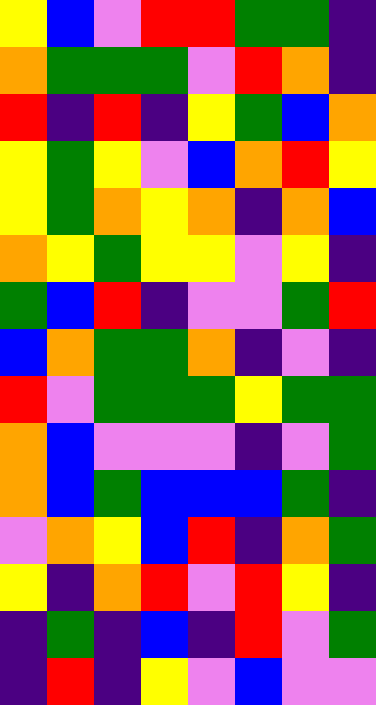[["yellow", "blue", "violet", "red", "red", "green", "green", "indigo"], ["orange", "green", "green", "green", "violet", "red", "orange", "indigo"], ["red", "indigo", "red", "indigo", "yellow", "green", "blue", "orange"], ["yellow", "green", "yellow", "violet", "blue", "orange", "red", "yellow"], ["yellow", "green", "orange", "yellow", "orange", "indigo", "orange", "blue"], ["orange", "yellow", "green", "yellow", "yellow", "violet", "yellow", "indigo"], ["green", "blue", "red", "indigo", "violet", "violet", "green", "red"], ["blue", "orange", "green", "green", "orange", "indigo", "violet", "indigo"], ["red", "violet", "green", "green", "green", "yellow", "green", "green"], ["orange", "blue", "violet", "violet", "violet", "indigo", "violet", "green"], ["orange", "blue", "green", "blue", "blue", "blue", "green", "indigo"], ["violet", "orange", "yellow", "blue", "red", "indigo", "orange", "green"], ["yellow", "indigo", "orange", "red", "violet", "red", "yellow", "indigo"], ["indigo", "green", "indigo", "blue", "indigo", "red", "violet", "green"], ["indigo", "red", "indigo", "yellow", "violet", "blue", "violet", "violet"]]